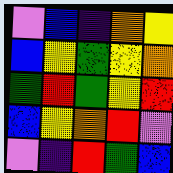[["violet", "blue", "indigo", "orange", "yellow"], ["blue", "yellow", "green", "yellow", "orange"], ["green", "red", "green", "yellow", "red"], ["blue", "yellow", "orange", "red", "violet"], ["violet", "indigo", "red", "green", "blue"]]